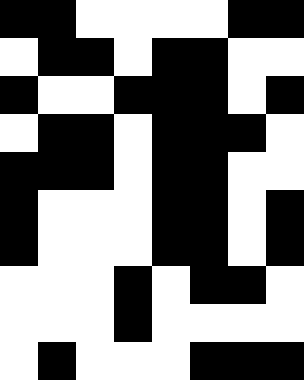[["black", "black", "white", "white", "white", "white", "black", "black"], ["white", "black", "black", "white", "black", "black", "white", "white"], ["black", "white", "white", "black", "black", "black", "white", "black"], ["white", "black", "black", "white", "black", "black", "black", "white"], ["black", "black", "black", "white", "black", "black", "white", "white"], ["black", "white", "white", "white", "black", "black", "white", "black"], ["black", "white", "white", "white", "black", "black", "white", "black"], ["white", "white", "white", "black", "white", "black", "black", "white"], ["white", "white", "white", "black", "white", "white", "white", "white"], ["white", "black", "white", "white", "white", "black", "black", "black"]]